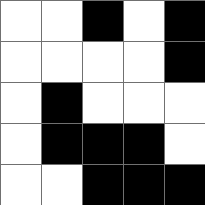[["white", "white", "black", "white", "black"], ["white", "white", "white", "white", "black"], ["white", "black", "white", "white", "white"], ["white", "black", "black", "black", "white"], ["white", "white", "black", "black", "black"]]